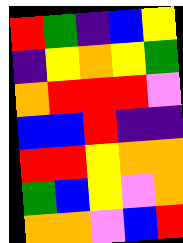[["red", "green", "indigo", "blue", "yellow"], ["indigo", "yellow", "orange", "yellow", "green"], ["orange", "red", "red", "red", "violet"], ["blue", "blue", "red", "indigo", "indigo"], ["red", "red", "yellow", "orange", "orange"], ["green", "blue", "yellow", "violet", "orange"], ["orange", "orange", "violet", "blue", "red"]]